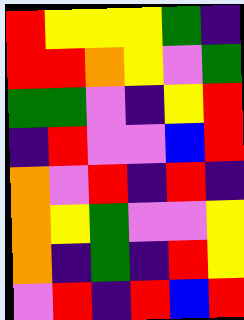[["red", "yellow", "yellow", "yellow", "green", "indigo"], ["red", "red", "orange", "yellow", "violet", "green"], ["green", "green", "violet", "indigo", "yellow", "red"], ["indigo", "red", "violet", "violet", "blue", "red"], ["orange", "violet", "red", "indigo", "red", "indigo"], ["orange", "yellow", "green", "violet", "violet", "yellow"], ["orange", "indigo", "green", "indigo", "red", "yellow"], ["violet", "red", "indigo", "red", "blue", "red"]]